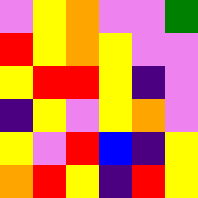[["violet", "yellow", "orange", "violet", "violet", "green"], ["red", "yellow", "orange", "yellow", "violet", "violet"], ["yellow", "red", "red", "yellow", "indigo", "violet"], ["indigo", "yellow", "violet", "yellow", "orange", "violet"], ["yellow", "violet", "red", "blue", "indigo", "yellow"], ["orange", "red", "yellow", "indigo", "red", "yellow"]]